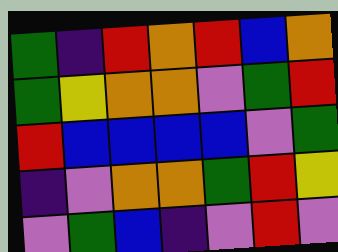[["green", "indigo", "red", "orange", "red", "blue", "orange"], ["green", "yellow", "orange", "orange", "violet", "green", "red"], ["red", "blue", "blue", "blue", "blue", "violet", "green"], ["indigo", "violet", "orange", "orange", "green", "red", "yellow"], ["violet", "green", "blue", "indigo", "violet", "red", "violet"]]